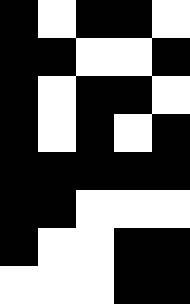[["black", "white", "black", "black", "white"], ["black", "black", "white", "white", "black"], ["black", "white", "black", "black", "white"], ["black", "white", "black", "white", "black"], ["black", "black", "black", "black", "black"], ["black", "black", "white", "white", "white"], ["black", "white", "white", "black", "black"], ["white", "white", "white", "black", "black"]]